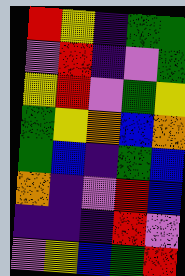[["red", "yellow", "indigo", "green", "green"], ["violet", "red", "indigo", "violet", "green"], ["yellow", "red", "violet", "green", "yellow"], ["green", "yellow", "orange", "blue", "orange"], ["green", "blue", "indigo", "green", "blue"], ["orange", "indigo", "violet", "red", "blue"], ["indigo", "indigo", "indigo", "red", "violet"], ["violet", "yellow", "blue", "green", "red"]]